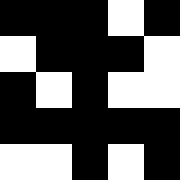[["black", "black", "black", "white", "black"], ["white", "black", "black", "black", "white"], ["black", "white", "black", "white", "white"], ["black", "black", "black", "black", "black"], ["white", "white", "black", "white", "black"]]